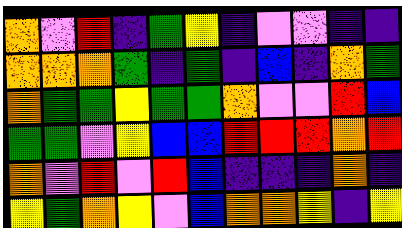[["orange", "violet", "red", "indigo", "green", "yellow", "indigo", "violet", "violet", "indigo", "indigo"], ["orange", "orange", "orange", "green", "indigo", "green", "indigo", "blue", "indigo", "orange", "green"], ["orange", "green", "green", "yellow", "green", "green", "orange", "violet", "violet", "red", "blue"], ["green", "green", "violet", "yellow", "blue", "blue", "red", "red", "red", "orange", "red"], ["orange", "violet", "red", "violet", "red", "blue", "indigo", "indigo", "indigo", "orange", "indigo"], ["yellow", "green", "orange", "yellow", "violet", "blue", "orange", "orange", "yellow", "indigo", "yellow"]]